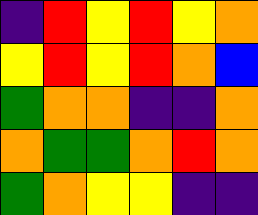[["indigo", "red", "yellow", "red", "yellow", "orange"], ["yellow", "red", "yellow", "red", "orange", "blue"], ["green", "orange", "orange", "indigo", "indigo", "orange"], ["orange", "green", "green", "orange", "red", "orange"], ["green", "orange", "yellow", "yellow", "indigo", "indigo"]]